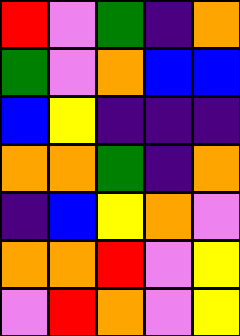[["red", "violet", "green", "indigo", "orange"], ["green", "violet", "orange", "blue", "blue"], ["blue", "yellow", "indigo", "indigo", "indigo"], ["orange", "orange", "green", "indigo", "orange"], ["indigo", "blue", "yellow", "orange", "violet"], ["orange", "orange", "red", "violet", "yellow"], ["violet", "red", "orange", "violet", "yellow"]]